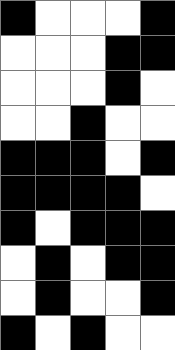[["black", "white", "white", "white", "black"], ["white", "white", "white", "black", "black"], ["white", "white", "white", "black", "white"], ["white", "white", "black", "white", "white"], ["black", "black", "black", "white", "black"], ["black", "black", "black", "black", "white"], ["black", "white", "black", "black", "black"], ["white", "black", "white", "black", "black"], ["white", "black", "white", "white", "black"], ["black", "white", "black", "white", "white"]]